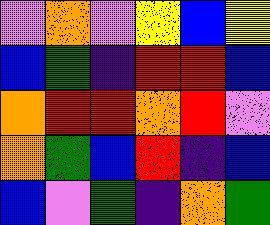[["violet", "orange", "violet", "yellow", "blue", "yellow"], ["blue", "green", "indigo", "red", "red", "blue"], ["orange", "red", "red", "orange", "red", "violet"], ["orange", "green", "blue", "red", "indigo", "blue"], ["blue", "violet", "green", "indigo", "orange", "green"]]